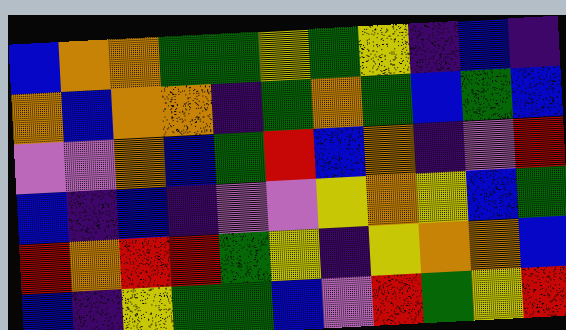[["blue", "orange", "orange", "green", "green", "yellow", "green", "yellow", "indigo", "blue", "indigo"], ["orange", "blue", "orange", "orange", "indigo", "green", "orange", "green", "blue", "green", "blue"], ["violet", "violet", "orange", "blue", "green", "red", "blue", "orange", "indigo", "violet", "red"], ["blue", "indigo", "blue", "indigo", "violet", "violet", "yellow", "orange", "yellow", "blue", "green"], ["red", "orange", "red", "red", "green", "yellow", "indigo", "yellow", "orange", "orange", "blue"], ["blue", "indigo", "yellow", "green", "green", "blue", "violet", "red", "green", "yellow", "red"]]